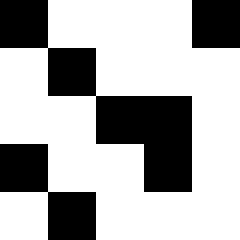[["black", "white", "white", "white", "black"], ["white", "black", "white", "white", "white"], ["white", "white", "black", "black", "white"], ["black", "white", "white", "black", "white"], ["white", "black", "white", "white", "white"]]